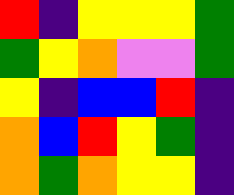[["red", "indigo", "yellow", "yellow", "yellow", "green"], ["green", "yellow", "orange", "violet", "violet", "green"], ["yellow", "indigo", "blue", "blue", "red", "indigo"], ["orange", "blue", "red", "yellow", "green", "indigo"], ["orange", "green", "orange", "yellow", "yellow", "indigo"]]